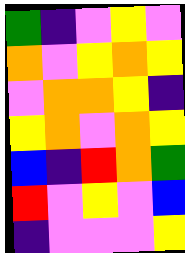[["green", "indigo", "violet", "yellow", "violet"], ["orange", "violet", "yellow", "orange", "yellow"], ["violet", "orange", "orange", "yellow", "indigo"], ["yellow", "orange", "violet", "orange", "yellow"], ["blue", "indigo", "red", "orange", "green"], ["red", "violet", "yellow", "violet", "blue"], ["indigo", "violet", "violet", "violet", "yellow"]]